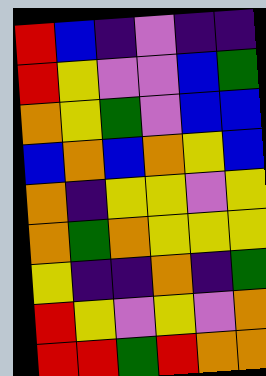[["red", "blue", "indigo", "violet", "indigo", "indigo"], ["red", "yellow", "violet", "violet", "blue", "green"], ["orange", "yellow", "green", "violet", "blue", "blue"], ["blue", "orange", "blue", "orange", "yellow", "blue"], ["orange", "indigo", "yellow", "yellow", "violet", "yellow"], ["orange", "green", "orange", "yellow", "yellow", "yellow"], ["yellow", "indigo", "indigo", "orange", "indigo", "green"], ["red", "yellow", "violet", "yellow", "violet", "orange"], ["red", "red", "green", "red", "orange", "orange"]]